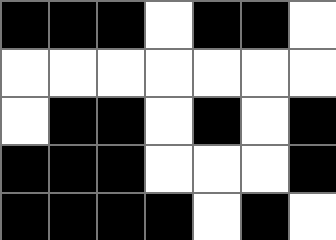[["black", "black", "black", "white", "black", "black", "white"], ["white", "white", "white", "white", "white", "white", "white"], ["white", "black", "black", "white", "black", "white", "black"], ["black", "black", "black", "white", "white", "white", "black"], ["black", "black", "black", "black", "white", "black", "white"]]